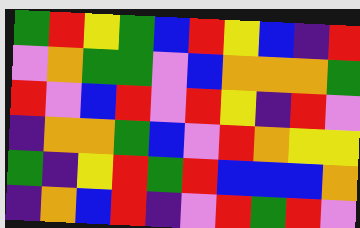[["green", "red", "yellow", "green", "blue", "red", "yellow", "blue", "indigo", "red"], ["violet", "orange", "green", "green", "violet", "blue", "orange", "orange", "orange", "green"], ["red", "violet", "blue", "red", "violet", "red", "yellow", "indigo", "red", "violet"], ["indigo", "orange", "orange", "green", "blue", "violet", "red", "orange", "yellow", "yellow"], ["green", "indigo", "yellow", "red", "green", "red", "blue", "blue", "blue", "orange"], ["indigo", "orange", "blue", "red", "indigo", "violet", "red", "green", "red", "violet"]]